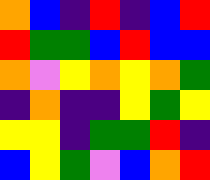[["orange", "blue", "indigo", "red", "indigo", "blue", "red"], ["red", "green", "green", "blue", "red", "blue", "blue"], ["orange", "violet", "yellow", "orange", "yellow", "orange", "green"], ["indigo", "orange", "indigo", "indigo", "yellow", "green", "yellow"], ["yellow", "yellow", "indigo", "green", "green", "red", "indigo"], ["blue", "yellow", "green", "violet", "blue", "orange", "red"]]